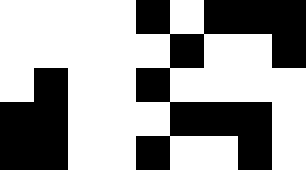[["white", "white", "white", "white", "black", "white", "black", "black", "black"], ["white", "white", "white", "white", "white", "black", "white", "white", "black"], ["white", "black", "white", "white", "black", "white", "white", "white", "white"], ["black", "black", "white", "white", "white", "black", "black", "black", "white"], ["black", "black", "white", "white", "black", "white", "white", "black", "white"]]